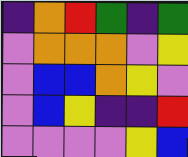[["indigo", "orange", "red", "green", "indigo", "green"], ["violet", "orange", "orange", "orange", "violet", "yellow"], ["violet", "blue", "blue", "orange", "yellow", "violet"], ["violet", "blue", "yellow", "indigo", "indigo", "red"], ["violet", "violet", "violet", "violet", "yellow", "blue"]]